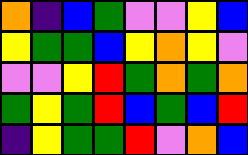[["orange", "indigo", "blue", "green", "violet", "violet", "yellow", "blue"], ["yellow", "green", "green", "blue", "yellow", "orange", "yellow", "violet"], ["violet", "violet", "yellow", "red", "green", "orange", "green", "orange"], ["green", "yellow", "green", "red", "blue", "green", "blue", "red"], ["indigo", "yellow", "green", "green", "red", "violet", "orange", "blue"]]